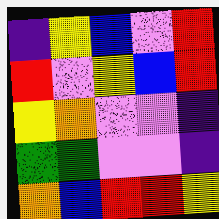[["indigo", "yellow", "blue", "violet", "red"], ["red", "violet", "yellow", "blue", "red"], ["yellow", "orange", "violet", "violet", "indigo"], ["green", "green", "violet", "violet", "indigo"], ["orange", "blue", "red", "red", "yellow"]]